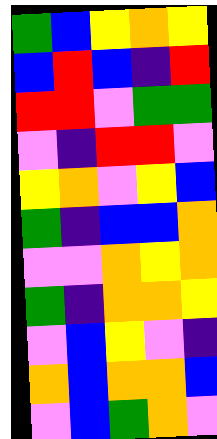[["green", "blue", "yellow", "orange", "yellow"], ["blue", "red", "blue", "indigo", "red"], ["red", "red", "violet", "green", "green"], ["violet", "indigo", "red", "red", "violet"], ["yellow", "orange", "violet", "yellow", "blue"], ["green", "indigo", "blue", "blue", "orange"], ["violet", "violet", "orange", "yellow", "orange"], ["green", "indigo", "orange", "orange", "yellow"], ["violet", "blue", "yellow", "violet", "indigo"], ["orange", "blue", "orange", "orange", "blue"], ["violet", "blue", "green", "orange", "violet"]]